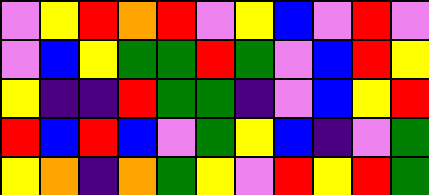[["violet", "yellow", "red", "orange", "red", "violet", "yellow", "blue", "violet", "red", "violet"], ["violet", "blue", "yellow", "green", "green", "red", "green", "violet", "blue", "red", "yellow"], ["yellow", "indigo", "indigo", "red", "green", "green", "indigo", "violet", "blue", "yellow", "red"], ["red", "blue", "red", "blue", "violet", "green", "yellow", "blue", "indigo", "violet", "green"], ["yellow", "orange", "indigo", "orange", "green", "yellow", "violet", "red", "yellow", "red", "green"]]